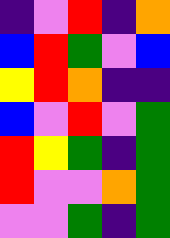[["indigo", "violet", "red", "indigo", "orange"], ["blue", "red", "green", "violet", "blue"], ["yellow", "red", "orange", "indigo", "indigo"], ["blue", "violet", "red", "violet", "green"], ["red", "yellow", "green", "indigo", "green"], ["red", "violet", "violet", "orange", "green"], ["violet", "violet", "green", "indigo", "green"]]